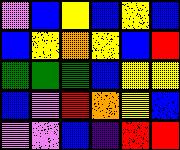[["violet", "blue", "yellow", "blue", "yellow", "blue"], ["blue", "yellow", "orange", "yellow", "blue", "red"], ["green", "green", "green", "blue", "yellow", "yellow"], ["blue", "violet", "red", "orange", "yellow", "blue"], ["violet", "violet", "blue", "indigo", "red", "red"]]